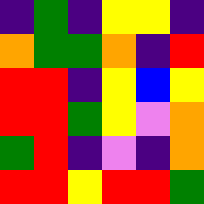[["indigo", "green", "indigo", "yellow", "yellow", "indigo"], ["orange", "green", "green", "orange", "indigo", "red"], ["red", "red", "indigo", "yellow", "blue", "yellow"], ["red", "red", "green", "yellow", "violet", "orange"], ["green", "red", "indigo", "violet", "indigo", "orange"], ["red", "red", "yellow", "red", "red", "green"]]